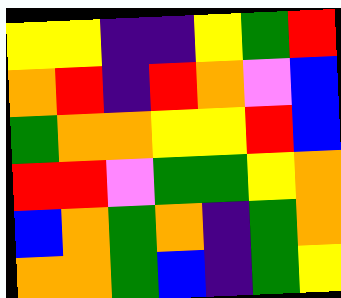[["yellow", "yellow", "indigo", "indigo", "yellow", "green", "red"], ["orange", "red", "indigo", "red", "orange", "violet", "blue"], ["green", "orange", "orange", "yellow", "yellow", "red", "blue"], ["red", "red", "violet", "green", "green", "yellow", "orange"], ["blue", "orange", "green", "orange", "indigo", "green", "orange"], ["orange", "orange", "green", "blue", "indigo", "green", "yellow"]]